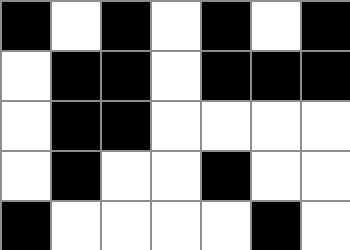[["black", "white", "black", "white", "black", "white", "black"], ["white", "black", "black", "white", "black", "black", "black"], ["white", "black", "black", "white", "white", "white", "white"], ["white", "black", "white", "white", "black", "white", "white"], ["black", "white", "white", "white", "white", "black", "white"]]